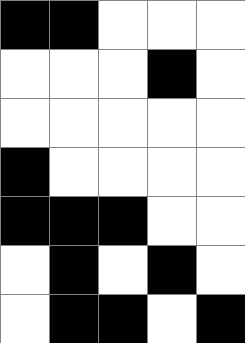[["black", "black", "white", "white", "white"], ["white", "white", "white", "black", "white"], ["white", "white", "white", "white", "white"], ["black", "white", "white", "white", "white"], ["black", "black", "black", "white", "white"], ["white", "black", "white", "black", "white"], ["white", "black", "black", "white", "black"]]